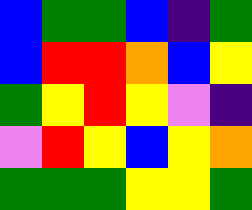[["blue", "green", "green", "blue", "indigo", "green"], ["blue", "red", "red", "orange", "blue", "yellow"], ["green", "yellow", "red", "yellow", "violet", "indigo"], ["violet", "red", "yellow", "blue", "yellow", "orange"], ["green", "green", "green", "yellow", "yellow", "green"]]